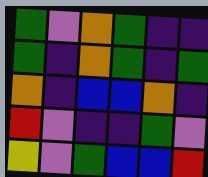[["green", "violet", "orange", "green", "indigo", "indigo"], ["green", "indigo", "orange", "green", "indigo", "green"], ["orange", "indigo", "blue", "blue", "orange", "indigo"], ["red", "violet", "indigo", "indigo", "green", "violet"], ["yellow", "violet", "green", "blue", "blue", "red"]]